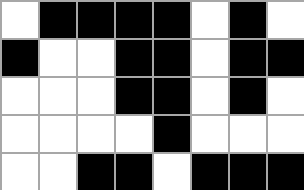[["white", "black", "black", "black", "black", "white", "black", "white"], ["black", "white", "white", "black", "black", "white", "black", "black"], ["white", "white", "white", "black", "black", "white", "black", "white"], ["white", "white", "white", "white", "black", "white", "white", "white"], ["white", "white", "black", "black", "white", "black", "black", "black"]]